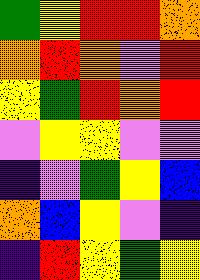[["green", "yellow", "red", "red", "orange"], ["orange", "red", "orange", "violet", "red"], ["yellow", "green", "red", "orange", "red"], ["violet", "yellow", "yellow", "violet", "violet"], ["indigo", "violet", "green", "yellow", "blue"], ["orange", "blue", "yellow", "violet", "indigo"], ["indigo", "red", "yellow", "green", "yellow"]]